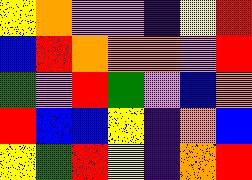[["yellow", "orange", "violet", "violet", "indigo", "yellow", "red"], ["blue", "red", "orange", "orange", "orange", "violet", "red"], ["green", "violet", "red", "green", "violet", "blue", "orange"], ["red", "blue", "blue", "yellow", "indigo", "orange", "blue"], ["yellow", "green", "red", "yellow", "indigo", "orange", "red"]]